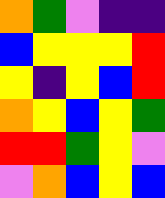[["orange", "green", "violet", "indigo", "indigo"], ["blue", "yellow", "yellow", "yellow", "red"], ["yellow", "indigo", "yellow", "blue", "red"], ["orange", "yellow", "blue", "yellow", "green"], ["red", "red", "green", "yellow", "violet"], ["violet", "orange", "blue", "yellow", "blue"]]